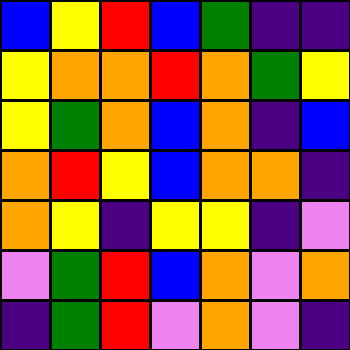[["blue", "yellow", "red", "blue", "green", "indigo", "indigo"], ["yellow", "orange", "orange", "red", "orange", "green", "yellow"], ["yellow", "green", "orange", "blue", "orange", "indigo", "blue"], ["orange", "red", "yellow", "blue", "orange", "orange", "indigo"], ["orange", "yellow", "indigo", "yellow", "yellow", "indigo", "violet"], ["violet", "green", "red", "blue", "orange", "violet", "orange"], ["indigo", "green", "red", "violet", "orange", "violet", "indigo"]]